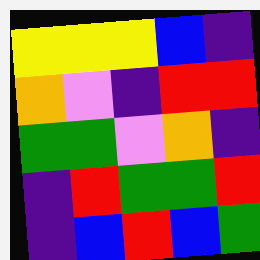[["yellow", "yellow", "yellow", "blue", "indigo"], ["orange", "violet", "indigo", "red", "red"], ["green", "green", "violet", "orange", "indigo"], ["indigo", "red", "green", "green", "red"], ["indigo", "blue", "red", "blue", "green"]]